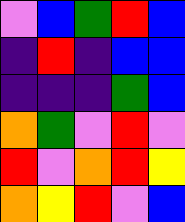[["violet", "blue", "green", "red", "blue"], ["indigo", "red", "indigo", "blue", "blue"], ["indigo", "indigo", "indigo", "green", "blue"], ["orange", "green", "violet", "red", "violet"], ["red", "violet", "orange", "red", "yellow"], ["orange", "yellow", "red", "violet", "blue"]]